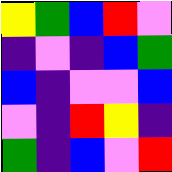[["yellow", "green", "blue", "red", "violet"], ["indigo", "violet", "indigo", "blue", "green"], ["blue", "indigo", "violet", "violet", "blue"], ["violet", "indigo", "red", "yellow", "indigo"], ["green", "indigo", "blue", "violet", "red"]]